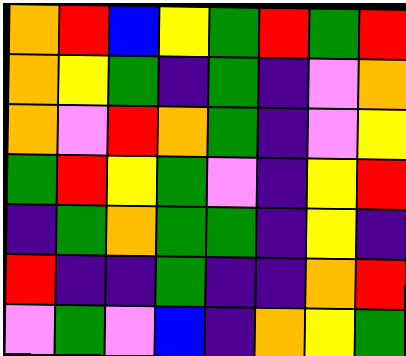[["orange", "red", "blue", "yellow", "green", "red", "green", "red"], ["orange", "yellow", "green", "indigo", "green", "indigo", "violet", "orange"], ["orange", "violet", "red", "orange", "green", "indigo", "violet", "yellow"], ["green", "red", "yellow", "green", "violet", "indigo", "yellow", "red"], ["indigo", "green", "orange", "green", "green", "indigo", "yellow", "indigo"], ["red", "indigo", "indigo", "green", "indigo", "indigo", "orange", "red"], ["violet", "green", "violet", "blue", "indigo", "orange", "yellow", "green"]]